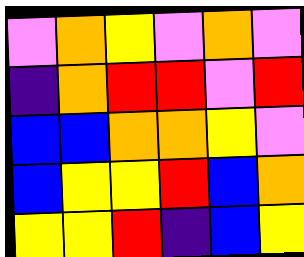[["violet", "orange", "yellow", "violet", "orange", "violet"], ["indigo", "orange", "red", "red", "violet", "red"], ["blue", "blue", "orange", "orange", "yellow", "violet"], ["blue", "yellow", "yellow", "red", "blue", "orange"], ["yellow", "yellow", "red", "indigo", "blue", "yellow"]]